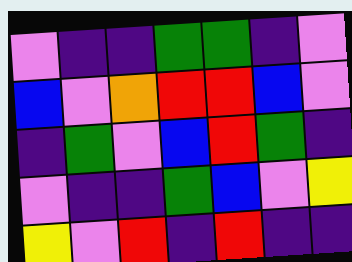[["violet", "indigo", "indigo", "green", "green", "indigo", "violet"], ["blue", "violet", "orange", "red", "red", "blue", "violet"], ["indigo", "green", "violet", "blue", "red", "green", "indigo"], ["violet", "indigo", "indigo", "green", "blue", "violet", "yellow"], ["yellow", "violet", "red", "indigo", "red", "indigo", "indigo"]]